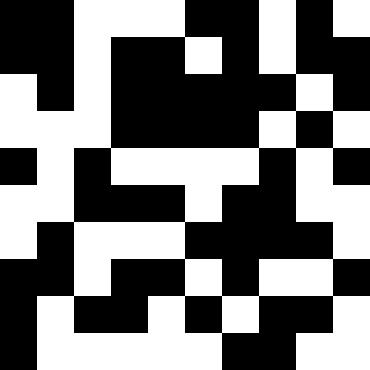[["black", "black", "white", "white", "white", "black", "black", "white", "black", "white"], ["black", "black", "white", "black", "black", "white", "black", "white", "black", "black"], ["white", "black", "white", "black", "black", "black", "black", "black", "white", "black"], ["white", "white", "white", "black", "black", "black", "black", "white", "black", "white"], ["black", "white", "black", "white", "white", "white", "white", "black", "white", "black"], ["white", "white", "black", "black", "black", "white", "black", "black", "white", "white"], ["white", "black", "white", "white", "white", "black", "black", "black", "black", "white"], ["black", "black", "white", "black", "black", "white", "black", "white", "white", "black"], ["black", "white", "black", "black", "white", "black", "white", "black", "black", "white"], ["black", "white", "white", "white", "white", "white", "black", "black", "white", "white"]]